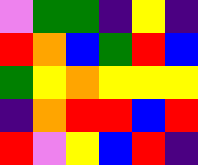[["violet", "green", "green", "indigo", "yellow", "indigo"], ["red", "orange", "blue", "green", "red", "blue"], ["green", "yellow", "orange", "yellow", "yellow", "yellow"], ["indigo", "orange", "red", "red", "blue", "red"], ["red", "violet", "yellow", "blue", "red", "indigo"]]